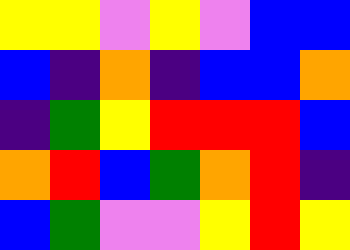[["yellow", "yellow", "violet", "yellow", "violet", "blue", "blue"], ["blue", "indigo", "orange", "indigo", "blue", "blue", "orange"], ["indigo", "green", "yellow", "red", "red", "red", "blue"], ["orange", "red", "blue", "green", "orange", "red", "indigo"], ["blue", "green", "violet", "violet", "yellow", "red", "yellow"]]